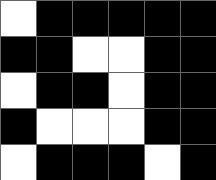[["white", "black", "black", "black", "black", "black"], ["black", "black", "white", "white", "black", "black"], ["white", "black", "black", "white", "black", "black"], ["black", "white", "white", "white", "black", "black"], ["white", "black", "black", "black", "white", "black"]]